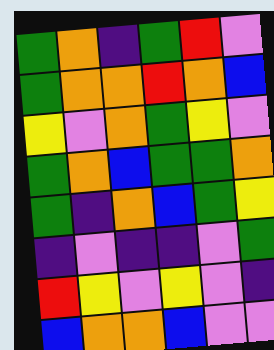[["green", "orange", "indigo", "green", "red", "violet"], ["green", "orange", "orange", "red", "orange", "blue"], ["yellow", "violet", "orange", "green", "yellow", "violet"], ["green", "orange", "blue", "green", "green", "orange"], ["green", "indigo", "orange", "blue", "green", "yellow"], ["indigo", "violet", "indigo", "indigo", "violet", "green"], ["red", "yellow", "violet", "yellow", "violet", "indigo"], ["blue", "orange", "orange", "blue", "violet", "violet"]]